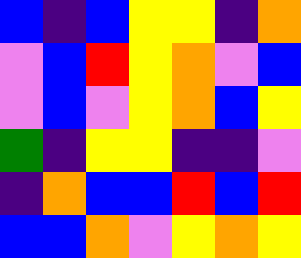[["blue", "indigo", "blue", "yellow", "yellow", "indigo", "orange"], ["violet", "blue", "red", "yellow", "orange", "violet", "blue"], ["violet", "blue", "violet", "yellow", "orange", "blue", "yellow"], ["green", "indigo", "yellow", "yellow", "indigo", "indigo", "violet"], ["indigo", "orange", "blue", "blue", "red", "blue", "red"], ["blue", "blue", "orange", "violet", "yellow", "orange", "yellow"]]